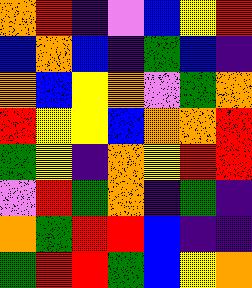[["orange", "red", "indigo", "violet", "blue", "yellow", "red"], ["blue", "orange", "blue", "indigo", "green", "blue", "indigo"], ["orange", "blue", "yellow", "orange", "violet", "green", "orange"], ["red", "yellow", "yellow", "blue", "orange", "orange", "red"], ["green", "yellow", "indigo", "orange", "yellow", "red", "red"], ["violet", "red", "green", "orange", "indigo", "green", "indigo"], ["orange", "green", "red", "red", "blue", "indigo", "indigo"], ["green", "red", "red", "green", "blue", "yellow", "orange"]]